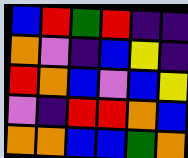[["blue", "red", "green", "red", "indigo", "indigo"], ["orange", "violet", "indigo", "blue", "yellow", "indigo"], ["red", "orange", "blue", "violet", "blue", "yellow"], ["violet", "indigo", "red", "red", "orange", "blue"], ["orange", "orange", "blue", "blue", "green", "orange"]]